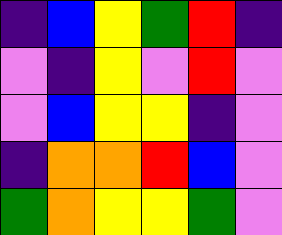[["indigo", "blue", "yellow", "green", "red", "indigo"], ["violet", "indigo", "yellow", "violet", "red", "violet"], ["violet", "blue", "yellow", "yellow", "indigo", "violet"], ["indigo", "orange", "orange", "red", "blue", "violet"], ["green", "orange", "yellow", "yellow", "green", "violet"]]